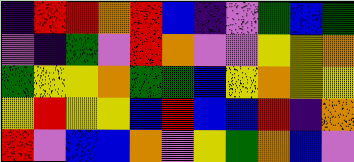[["indigo", "red", "red", "orange", "red", "blue", "indigo", "violet", "green", "blue", "green"], ["violet", "indigo", "green", "violet", "red", "orange", "violet", "violet", "yellow", "yellow", "orange"], ["green", "yellow", "yellow", "orange", "green", "green", "blue", "yellow", "orange", "yellow", "yellow"], ["yellow", "red", "yellow", "yellow", "blue", "red", "blue", "blue", "red", "indigo", "orange"], ["red", "violet", "blue", "blue", "orange", "violet", "yellow", "green", "orange", "blue", "violet"]]